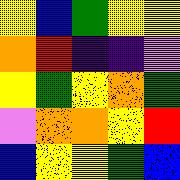[["yellow", "blue", "green", "yellow", "yellow"], ["orange", "red", "indigo", "indigo", "violet"], ["yellow", "green", "yellow", "orange", "green"], ["violet", "orange", "orange", "yellow", "red"], ["blue", "yellow", "yellow", "green", "blue"]]